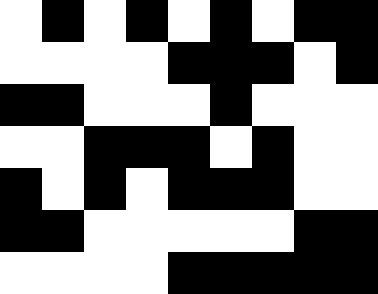[["white", "black", "white", "black", "white", "black", "white", "black", "black"], ["white", "white", "white", "white", "black", "black", "black", "white", "black"], ["black", "black", "white", "white", "white", "black", "white", "white", "white"], ["white", "white", "black", "black", "black", "white", "black", "white", "white"], ["black", "white", "black", "white", "black", "black", "black", "white", "white"], ["black", "black", "white", "white", "white", "white", "white", "black", "black"], ["white", "white", "white", "white", "black", "black", "black", "black", "black"]]